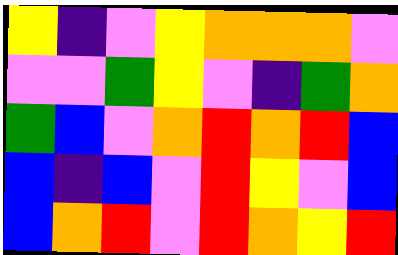[["yellow", "indigo", "violet", "yellow", "orange", "orange", "orange", "violet"], ["violet", "violet", "green", "yellow", "violet", "indigo", "green", "orange"], ["green", "blue", "violet", "orange", "red", "orange", "red", "blue"], ["blue", "indigo", "blue", "violet", "red", "yellow", "violet", "blue"], ["blue", "orange", "red", "violet", "red", "orange", "yellow", "red"]]